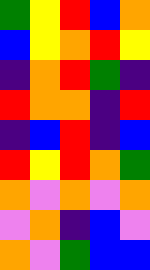[["green", "yellow", "red", "blue", "orange"], ["blue", "yellow", "orange", "red", "yellow"], ["indigo", "orange", "red", "green", "indigo"], ["red", "orange", "orange", "indigo", "red"], ["indigo", "blue", "red", "indigo", "blue"], ["red", "yellow", "red", "orange", "green"], ["orange", "violet", "orange", "violet", "orange"], ["violet", "orange", "indigo", "blue", "violet"], ["orange", "violet", "green", "blue", "blue"]]